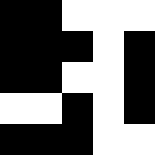[["black", "black", "white", "white", "white"], ["black", "black", "black", "white", "black"], ["black", "black", "white", "white", "black"], ["white", "white", "black", "white", "black"], ["black", "black", "black", "white", "white"]]